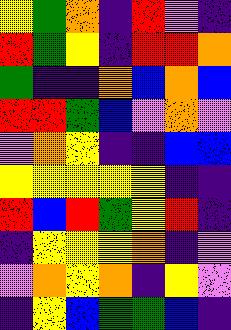[["yellow", "green", "orange", "indigo", "red", "violet", "indigo"], ["red", "green", "yellow", "indigo", "red", "red", "orange"], ["green", "indigo", "indigo", "orange", "blue", "orange", "blue"], ["red", "red", "green", "blue", "violet", "orange", "violet"], ["violet", "orange", "yellow", "indigo", "indigo", "blue", "blue"], ["yellow", "yellow", "yellow", "yellow", "yellow", "indigo", "indigo"], ["red", "blue", "red", "green", "yellow", "red", "indigo"], ["indigo", "yellow", "yellow", "yellow", "orange", "indigo", "violet"], ["violet", "orange", "yellow", "orange", "indigo", "yellow", "violet"], ["indigo", "yellow", "blue", "green", "green", "blue", "indigo"]]